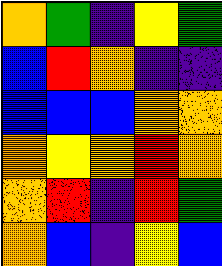[["orange", "green", "indigo", "yellow", "green"], ["blue", "red", "orange", "indigo", "indigo"], ["blue", "blue", "blue", "orange", "orange"], ["orange", "yellow", "orange", "red", "orange"], ["orange", "red", "indigo", "red", "green"], ["orange", "blue", "indigo", "yellow", "blue"]]